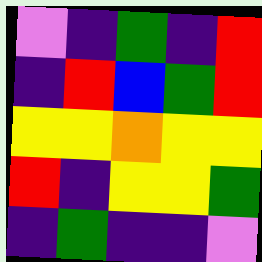[["violet", "indigo", "green", "indigo", "red"], ["indigo", "red", "blue", "green", "red"], ["yellow", "yellow", "orange", "yellow", "yellow"], ["red", "indigo", "yellow", "yellow", "green"], ["indigo", "green", "indigo", "indigo", "violet"]]